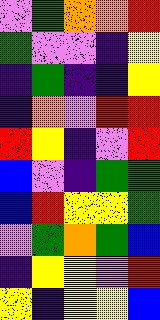[["violet", "green", "orange", "orange", "red"], ["green", "violet", "violet", "indigo", "yellow"], ["indigo", "green", "indigo", "indigo", "yellow"], ["indigo", "orange", "violet", "red", "red"], ["red", "yellow", "indigo", "violet", "red"], ["blue", "violet", "indigo", "green", "green"], ["blue", "red", "yellow", "yellow", "green"], ["violet", "green", "orange", "green", "blue"], ["indigo", "yellow", "yellow", "violet", "red"], ["yellow", "indigo", "yellow", "yellow", "blue"]]